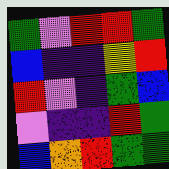[["green", "violet", "red", "red", "green"], ["blue", "indigo", "indigo", "yellow", "red"], ["red", "violet", "indigo", "green", "blue"], ["violet", "indigo", "indigo", "red", "green"], ["blue", "orange", "red", "green", "green"]]